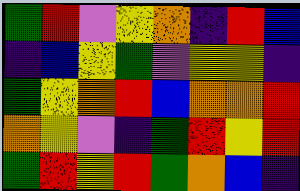[["green", "red", "violet", "yellow", "orange", "indigo", "red", "blue"], ["indigo", "blue", "yellow", "green", "violet", "yellow", "yellow", "indigo"], ["green", "yellow", "orange", "red", "blue", "orange", "orange", "red"], ["orange", "yellow", "violet", "indigo", "green", "red", "yellow", "red"], ["green", "red", "yellow", "red", "green", "orange", "blue", "indigo"]]